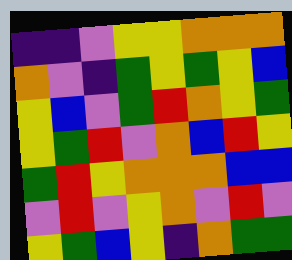[["indigo", "indigo", "violet", "yellow", "yellow", "orange", "orange", "orange"], ["orange", "violet", "indigo", "green", "yellow", "green", "yellow", "blue"], ["yellow", "blue", "violet", "green", "red", "orange", "yellow", "green"], ["yellow", "green", "red", "violet", "orange", "blue", "red", "yellow"], ["green", "red", "yellow", "orange", "orange", "orange", "blue", "blue"], ["violet", "red", "violet", "yellow", "orange", "violet", "red", "violet"], ["yellow", "green", "blue", "yellow", "indigo", "orange", "green", "green"]]